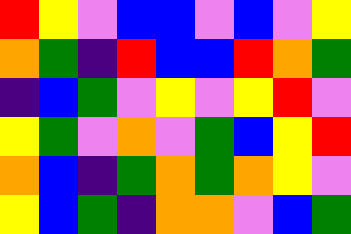[["red", "yellow", "violet", "blue", "blue", "violet", "blue", "violet", "yellow"], ["orange", "green", "indigo", "red", "blue", "blue", "red", "orange", "green"], ["indigo", "blue", "green", "violet", "yellow", "violet", "yellow", "red", "violet"], ["yellow", "green", "violet", "orange", "violet", "green", "blue", "yellow", "red"], ["orange", "blue", "indigo", "green", "orange", "green", "orange", "yellow", "violet"], ["yellow", "blue", "green", "indigo", "orange", "orange", "violet", "blue", "green"]]